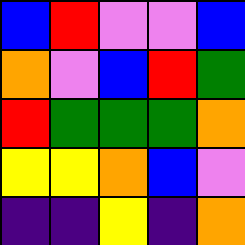[["blue", "red", "violet", "violet", "blue"], ["orange", "violet", "blue", "red", "green"], ["red", "green", "green", "green", "orange"], ["yellow", "yellow", "orange", "blue", "violet"], ["indigo", "indigo", "yellow", "indigo", "orange"]]